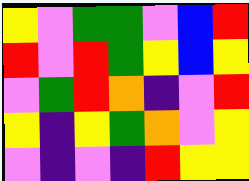[["yellow", "violet", "green", "green", "violet", "blue", "red"], ["red", "violet", "red", "green", "yellow", "blue", "yellow"], ["violet", "green", "red", "orange", "indigo", "violet", "red"], ["yellow", "indigo", "yellow", "green", "orange", "violet", "yellow"], ["violet", "indigo", "violet", "indigo", "red", "yellow", "yellow"]]